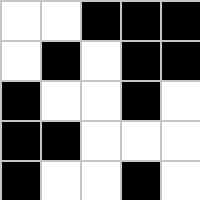[["white", "white", "black", "black", "black"], ["white", "black", "white", "black", "black"], ["black", "white", "white", "black", "white"], ["black", "black", "white", "white", "white"], ["black", "white", "white", "black", "white"]]